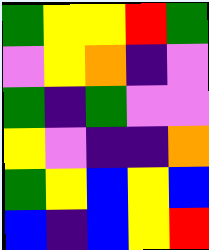[["green", "yellow", "yellow", "red", "green"], ["violet", "yellow", "orange", "indigo", "violet"], ["green", "indigo", "green", "violet", "violet"], ["yellow", "violet", "indigo", "indigo", "orange"], ["green", "yellow", "blue", "yellow", "blue"], ["blue", "indigo", "blue", "yellow", "red"]]